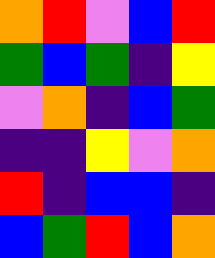[["orange", "red", "violet", "blue", "red"], ["green", "blue", "green", "indigo", "yellow"], ["violet", "orange", "indigo", "blue", "green"], ["indigo", "indigo", "yellow", "violet", "orange"], ["red", "indigo", "blue", "blue", "indigo"], ["blue", "green", "red", "blue", "orange"]]